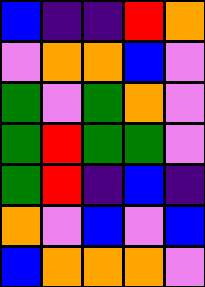[["blue", "indigo", "indigo", "red", "orange"], ["violet", "orange", "orange", "blue", "violet"], ["green", "violet", "green", "orange", "violet"], ["green", "red", "green", "green", "violet"], ["green", "red", "indigo", "blue", "indigo"], ["orange", "violet", "blue", "violet", "blue"], ["blue", "orange", "orange", "orange", "violet"]]